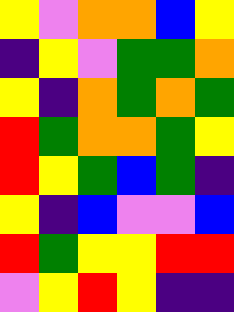[["yellow", "violet", "orange", "orange", "blue", "yellow"], ["indigo", "yellow", "violet", "green", "green", "orange"], ["yellow", "indigo", "orange", "green", "orange", "green"], ["red", "green", "orange", "orange", "green", "yellow"], ["red", "yellow", "green", "blue", "green", "indigo"], ["yellow", "indigo", "blue", "violet", "violet", "blue"], ["red", "green", "yellow", "yellow", "red", "red"], ["violet", "yellow", "red", "yellow", "indigo", "indigo"]]